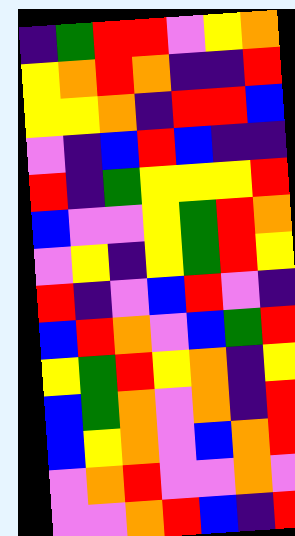[["indigo", "green", "red", "red", "violet", "yellow", "orange"], ["yellow", "orange", "red", "orange", "indigo", "indigo", "red"], ["yellow", "yellow", "orange", "indigo", "red", "red", "blue"], ["violet", "indigo", "blue", "red", "blue", "indigo", "indigo"], ["red", "indigo", "green", "yellow", "yellow", "yellow", "red"], ["blue", "violet", "violet", "yellow", "green", "red", "orange"], ["violet", "yellow", "indigo", "yellow", "green", "red", "yellow"], ["red", "indigo", "violet", "blue", "red", "violet", "indigo"], ["blue", "red", "orange", "violet", "blue", "green", "red"], ["yellow", "green", "red", "yellow", "orange", "indigo", "yellow"], ["blue", "green", "orange", "violet", "orange", "indigo", "red"], ["blue", "yellow", "orange", "violet", "blue", "orange", "red"], ["violet", "orange", "red", "violet", "violet", "orange", "violet"], ["violet", "violet", "orange", "red", "blue", "indigo", "red"]]